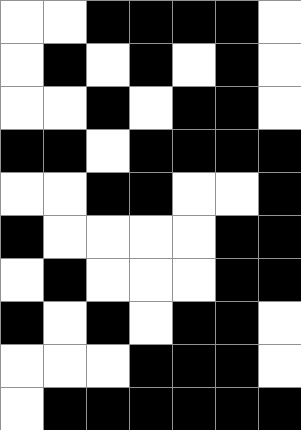[["white", "white", "black", "black", "black", "black", "white"], ["white", "black", "white", "black", "white", "black", "white"], ["white", "white", "black", "white", "black", "black", "white"], ["black", "black", "white", "black", "black", "black", "black"], ["white", "white", "black", "black", "white", "white", "black"], ["black", "white", "white", "white", "white", "black", "black"], ["white", "black", "white", "white", "white", "black", "black"], ["black", "white", "black", "white", "black", "black", "white"], ["white", "white", "white", "black", "black", "black", "white"], ["white", "black", "black", "black", "black", "black", "black"]]